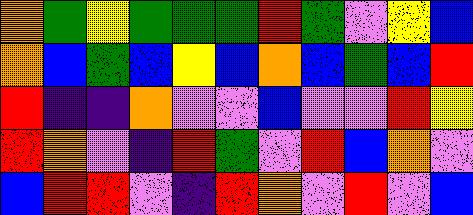[["orange", "green", "yellow", "green", "green", "green", "red", "green", "violet", "yellow", "blue"], ["orange", "blue", "green", "blue", "yellow", "blue", "orange", "blue", "green", "blue", "red"], ["red", "indigo", "indigo", "orange", "violet", "violet", "blue", "violet", "violet", "red", "yellow"], ["red", "orange", "violet", "indigo", "red", "green", "violet", "red", "blue", "orange", "violet"], ["blue", "red", "red", "violet", "indigo", "red", "orange", "violet", "red", "violet", "blue"]]